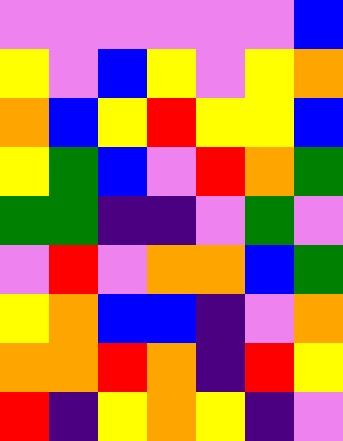[["violet", "violet", "violet", "violet", "violet", "violet", "blue"], ["yellow", "violet", "blue", "yellow", "violet", "yellow", "orange"], ["orange", "blue", "yellow", "red", "yellow", "yellow", "blue"], ["yellow", "green", "blue", "violet", "red", "orange", "green"], ["green", "green", "indigo", "indigo", "violet", "green", "violet"], ["violet", "red", "violet", "orange", "orange", "blue", "green"], ["yellow", "orange", "blue", "blue", "indigo", "violet", "orange"], ["orange", "orange", "red", "orange", "indigo", "red", "yellow"], ["red", "indigo", "yellow", "orange", "yellow", "indigo", "violet"]]